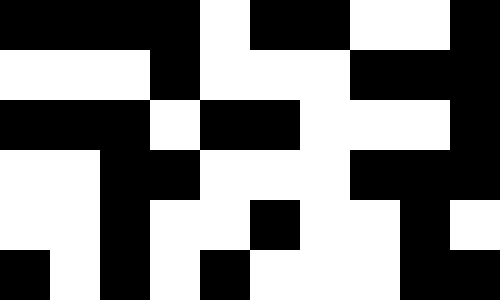[["black", "black", "black", "black", "white", "black", "black", "white", "white", "black"], ["white", "white", "white", "black", "white", "white", "white", "black", "black", "black"], ["black", "black", "black", "white", "black", "black", "white", "white", "white", "black"], ["white", "white", "black", "black", "white", "white", "white", "black", "black", "black"], ["white", "white", "black", "white", "white", "black", "white", "white", "black", "white"], ["black", "white", "black", "white", "black", "white", "white", "white", "black", "black"]]